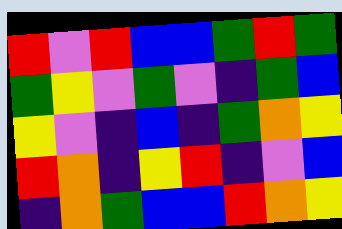[["red", "violet", "red", "blue", "blue", "green", "red", "green"], ["green", "yellow", "violet", "green", "violet", "indigo", "green", "blue"], ["yellow", "violet", "indigo", "blue", "indigo", "green", "orange", "yellow"], ["red", "orange", "indigo", "yellow", "red", "indigo", "violet", "blue"], ["indigo", "orange", "green", "blue", "blue", "red", "orange", "yellow"]]